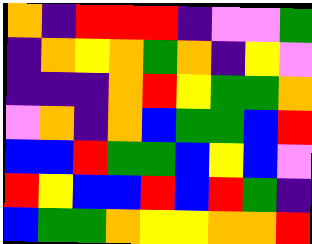[["orange", "indigo", "red", "red", "red", "indigo", "violet", "violet", "green"], ["indigo", "orange", "yellow", "orange", "green", "orange", "indigo", "yellow", "violet"], ["indigo", "indigo", "indigo", "orange", "red", "yellow", "green", "green", "orange"], ["violet", "orange", "indigo", "orange", "blue", "green", "green", "blue", "red"], ["blue", "blue", "red", "green", "green", "blue", "yellow", "blue", "violet"], ["red", "yellow", "blue", "blue", "red", "blue", "red", "green", "indigo"], ["blue", "green", "green", "orange", "yellow", "yellow", "orange", "orange", "red"]]